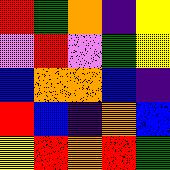[["red", "green", "orange", "indigo", "yellow"], ["violet", "red", "violet", "green", "yellow"], ["blue", "orange", "orange", "blue", "indigo"], ["red", "blue", "indigo", "orange", "blue"], ["yellow", "red", "orange", "red", "green"]]